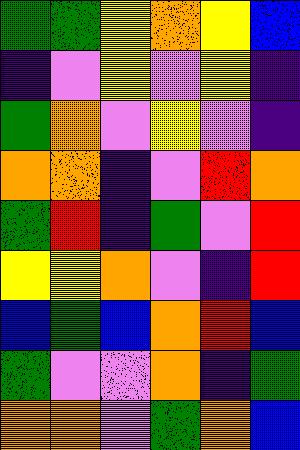[["green", "green", "yellow", "orange", "yellow", "blue"], ["indigo", "violet", "yellow", "violet", "yellow", "indigo"], ["green", "orange", "violet", "yellow", "violet", "indigo"], ["orange", "orange", "indigo", "violet", "red", "orange"], ["green", "red", "indigo", "green", "violet", "red"], ["yellow", "yellow", "orange", "violet", "indigo", "red"], ["blue", "green", "blue", "orange", "red", "blue"], ["green", "violet", "violet", "orange", "indigo", "green"], ["orange", "orange", "violet", "green", "orange", "blue"]]